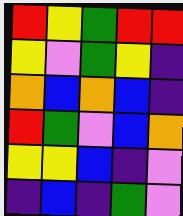[["red", "yellow", "green", "red", "red"], ["yellow", "violet", "green", "yellow", "indigo"], ["orange", "blue", "orange", "blue", "indigo"], ["red", "green", "violet", "blue", "orange"], ["yellow", "yellow", "blue", "indigo", "violet"], ["indigo", "blue", "indigo", "green", "violet"]]